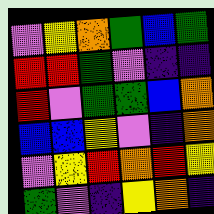[["violet", "yellow", "orange", "green", "blue", "green"], ["red", "red", "green", "violet", "indigo", "indigo"], ["red", "violet", "green", "green", "blue", "orange"], ["blue", "blue", "yellow", "violet", "indigo", "orange"], ["violet", "yellow", "red", "orange", "red", "yellow"], ["green", "violet", "indigo", "yellow", "orange", "indigo"]]